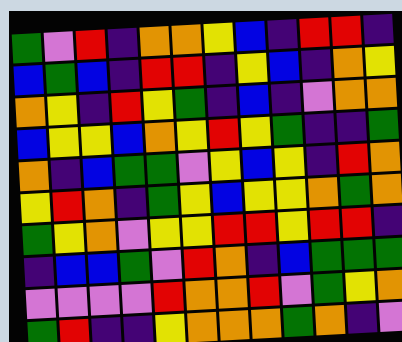[["green", "violet", "red", "indigo", "orange", "orange", "yellow", "blue", "indigo", "red", "red", "indigo"], ["blue", "green", "blue", "indigo", "red", "red", "indigo", "yellow", "blue", "indigo", "orange", "yellow"], ["orange", "yellow", "indigo", "red", "yellow", "green", "indigo", "blue", "indigo", "violet", "orange", "orange"], ["blue", "yellow", "yellow", "blue", "orange", "yellow", "red", "yellow", "green", "indigo", "indigo", "green"], ["orange", "indigo", "blue", "green", "green", "violet", "yellow", "blue", "yellow", "indigo", "red", "orange"], ["yellow", "red", "orange", "indigo", "green", "yellow", "blue", "yellow", "yellow", "orange", "green", "orange"], ["green", "yellow", "orange", "violet", "yellow", "yellow", "red", "red", "yellow", "red", "red", "indigo"], ["indigo", "blue", "blue", "green", "violet", "red", "orange", "indigo", "blue", "green", "green", "green"], ["violet", "violet", "violet", "violet", "red", "orange", "orange", "red", "violet", "green", "yellow", "orange"], ["green", "red", "indigo", "indigo", "yellow", "orange", "orange", "orange", "green", "orange", "indigo", "violet"]]